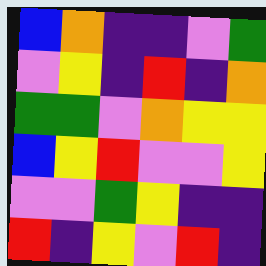[["blue", "orange", "indigo", "indigo", "violet", "green"], ["violet", "yellow", "indigo", "red", "indigo", "orange"], ["green", "green", "violet", "orange", "yellow", "yellow"], ["blue", "yellow", "red", "violet", "violet", "yellow"], ["violet", "violet", "green", "yellow", "indigo", "indigo"], ["red", "indigo", "yellow", "violet", "red", "indigo"]]